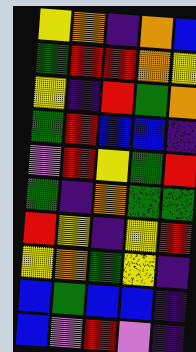[["yellow", "orange", "indigo", "orange", "blue"], ["green", "red", "red", "orange", "yellow"], ["yellow", "indigo", "red", "green", "orange"], ["green", "red", "blue", "blue", "indigo"], ["violet", "red", "yellow", "green", "red"], ["green", "indigo", "orange", "green", "green"], ["red", "yellow", "indigo", "yellow", "red"], ["yellow", "orange", "green", "yellow", "indigo"], ["blue", "green", "blue", "blue", "indigo"], ["blue", "violet", "red", "violet", "indigo"]]